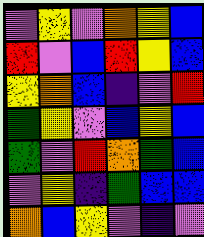[["violet", "yellow", "violet", "orange", "yellow", "blue"], ["red", "violet", "blue", "red", "yellow", "blue"], ["yellow", "orange", "blue", "indigo", "violet", "red"], ["green", "yellow", "violet", "blue", "yellow", "blue"], ["green", "violet", "red", "orange", "green", "blue"], ["violet", "yellow", "indigo", "green", "blue", "blue"], ["orange", "blue", "yellow", "violet", "indigo", "violet"]]